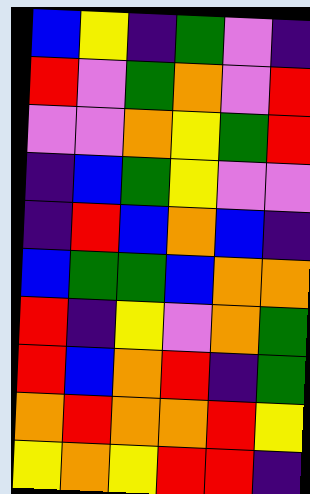[["blue", "yellow", "indigo", "green", "violet", "indigo"], ["red", "violet", "green", "orange", "violet", "red"], ["violet", "violet", "orange", "yellow", "green", "red"], ["indigo", "blue", "green", "yellow", "violet", "violet"], ["indigo", "red", "blue", "orange", "blue", "indigo"], ["blue", "green", "green", "blue", "orange", "orange"], ["red", "indigo", "yellow", "violet", "orange", "green"], ["red", "blue", "orange", "red", "indigo", "green"], ["orange", "red", "orange", "orange", "red", "yellow"], ["yellow", "orange", "yellow", "red", "red", "indigo"]]